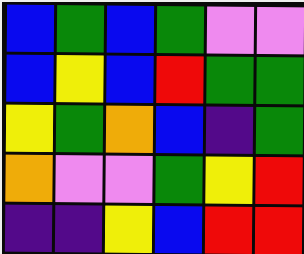[["blue", "green", "blue", "green", "violet", "violet"], ["blue", "yellow", "blue", "red", "green", "green"], ["yellow", "green", "orange", "blue", "indigo", "green"], ["orange", "violet", "violet", "green", "yellow", "red"], ["indigo", "indigo", "yellow", "blue", "red", "red"]]